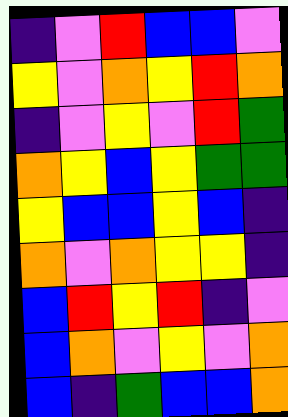[["indigo", "violet", "red", "blue", "blue", "violet"], ["yellow", "violet", "orange", "yellow", "red", "orange"], ["indigo", "violet", "yellow", "violet", "red", "green"], ["orange", "yellow", "blue", "yellow", "green", "green"], ["yellow", "blue", "blue", "yellow", "blue", "indigo"], ["orange", "violet", "orange", "yellow", "yellow", "indigo"], ["blue", "red", "yellow", "red", "indigo", "violet"], ["blue", "orange", "violet", "yellow", "violet", "orange"], ["blue", "indigo", "green", "blue", "blue", "orange"]]